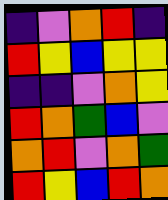[["indigo", "violet", "orange", "red", "indigo"], ["red", "yellow", "blue", "yellow", "yellow"], ["indigo", "indigo", "violet", "orange", "yellow"], ["red", "orange", "green", "blue", "violet"], ["orange", "red", "violet", "orange", "green"], ["red", "yellow", "blue", "red", "orange"]]